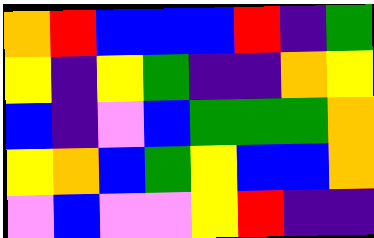[["orange", "red", "blue", "blue", "blue", "red", "indigo", "green"], ["yellow", "indigo", "yellow", "green", "indigo", "indigo", "orange", "yellow"], ["blue", "indigo", "violet", "blue", "green", "green", "green", "orange"], ["yellow", "orange", "blue", "green", "yellow", "blue", "blue", "orange"], ["violet", "blue", "violet", "violet", "yellow", "red", "indigo", "indigo"]]